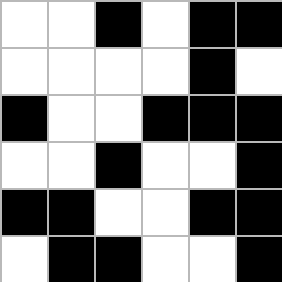[["white", "white", "black", "white", "black", "black"], ["white", "white", "white", "white", "black", "white"], ["black", "white", "white", "black", "black", "black"], ["white", "white", "black", "white", "white", "black"], ["black", "black", "white", "white", "black", "black"], ["white", "black", "black", "white", "white", "black"]]